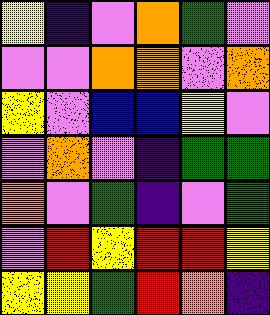[["yellow", "indigo", "violet", "orange", "green", "violet"], ["violet", "violet", "orange", "orange", "violet", "orange"], ["yellow", "violet", "blue", "blue", "yellow", "violet"], ["violet", "orange", "violet", "indigo", "green", "green"], ["orange", "violet", "green", "indigo", "violet", "green"], ["violet", "red", "yellow", "red", "red", "yellow"], ["yellow", "yellow", "green", "red", "orange", "indigo"]]